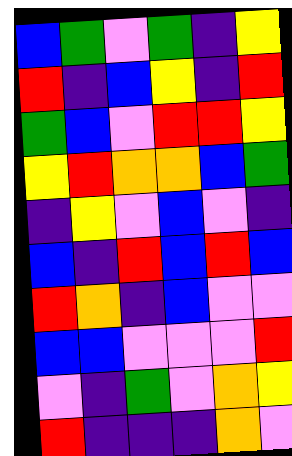[["blue", "green", "violet", "green", "indigo", "yellow"], ["red", "indigo", "blue", "yellow", "indigo", "red"], ["green", "blue", "violet", "red", "red", "yellow"], ["yellow", "red", "orange", "orange", "blue", "green"], ["indigo", "yellow", "violet", "blue", "violet", "indigo"], ["blue", "indigo", "red", "blue", "red", "blue"], ["red", "orange", "indigo", "blue", "violet", "violet"], ["blue", "blue", "violet", "violet", "violet", "red"], ["violet", "indigo", "green", "violet", "orange", "yellow"], ["red", "indigo", "indigo", "indigo", "orange", "violet"]]